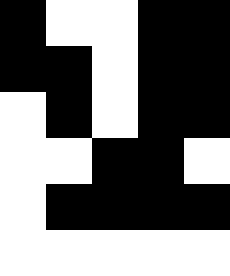[["black", "white", "white", "black", "black"], ["black", "black", "white", "black", "black"], ["white", "black", "white", "black", "black"], ["white", "white", "black", "black", "white"], ["white", "black", "black", "black", "black"], ["white", "white", "white", "white", "white"]]